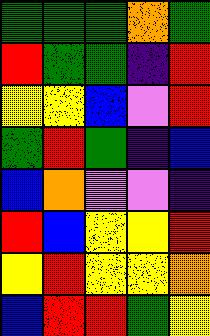[["green", "green", "green", "orange", "green"], ["red", "green", "green", "indigo", "red"], ["yellow", "yellow", "blue", "violet", "red"], ["green", "red", "green", "indigo", "blue"], ["blue", "orange", "violet", "violet", "indigo"], ["red", "blue", "yellow", "yellow", "red"], ["yellow", "red", "yellow", "yellow", "orange"], ["blue", "red", "red", "green", "yellow"]]